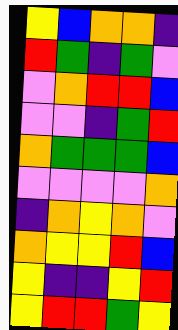[["yellow", "blue", "orange", "orange", "indigo"], ["red", "green", "indigo", "green", "violet"], ["violet", "orange", "red", "red", "blue"], ["violet", "violet", "indigo", "green", "red"], ["orange", "green", "green", "green", "blue"], ["violet", "violet", "violet", "violet", "orange"], ["indigo", "orange", "yellow", "orange", "violet"], ["orange", "yellow", "yellow", "red", "blue"], ["yellow", "indigo", "indigo", "yellow", "red"], ["yellow", "red", "red", "green", "yellow"]]